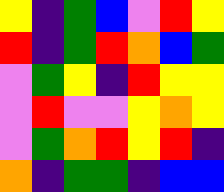[["yellow", "indigo", "green", "blue", "violet", "red", "yellow"], ["red", "indigo", "green", "red", "orange", "blue", "green"], ["violet", "green", "yellow", "indigo", "red", "yellow", "yellow"], ["violet", "red", "violet", "violet", "yellow", "orange", "yellow"], ["violet", "green", "orange", "red", "yellow", "red", "indigo"], ["orange", "indigo", "green", "green", "indigo", "blue", "blue"]]